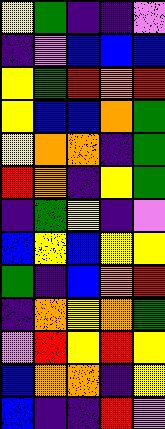[["yellow", "green", "indigo", "indigo", "violet"], ["indigo", "violet", "blue", "blue", "blue"], ["yellow", "green", "red", "orange", "red"], ["yellow", "blue", "blue", "orange", "green"], ["yellow", "orange", "orange", "indigo", "green"], ["red", "orange", "indigo", "yellow", "green"], ["indigo", "green", "yellow", "indigo", "violet"], ["blue", "yellow", "blue", "yellow", "yellow"], ["green", "indigo", "blue", "orange", "red"], ["indigo", "orange", "yellow", "orange", "green"], ["violet", "red", "yellow", "red", "yellow"], ["blue", "orange", "orange", "indigo", "yellow"], ["blue", "indigo", "indigo", "red", "violet"]]